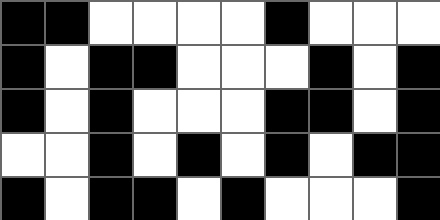[["black", "black", "white", "white", "white", "white", "black", "white", "white", "white"], ["black", "white", "black", "black", "white", "white", "white", "black", "white", "black"], ["black", "white", "black", "white", "white", "white", "black", "black", "white", "black"], ["white", "white", "black", "white", "black", "white", "black", "white", "black", "black"], ["black", "white", "black", "black", "white", "black", "white", "white", "white", "black"]]